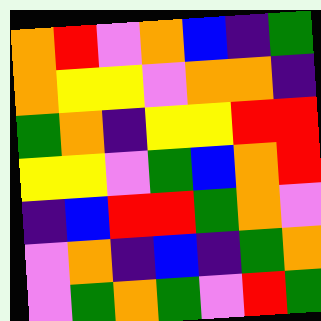[["orange", "red", "violet", "orange", "blue", "indigo", "green"], ["orange", "yellow", "yellow", "violet", "orange", "orange", "indigo"], ["green", "orange", "indigo", "yellow", "yellow", "red", "red"], ["yellow", "yellow", "violet", "green", "blue", "orange", "red"], ["indigo", "blue", "red", "red", "green", "orange", "violet"], ["violet", "orange", "indigo", "blue", "indigo", "green", "orange"], ["violet", "green", "orange", "green", "violet", "red", "green"]]